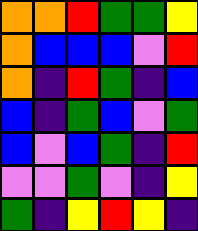[["orange", "orange", "red", "green", "green", "yellow"], ["orange", "blue", "blue", "blue", "violet", "red"], ["orange", "indigo", "red", "green", "indigo", "blue"], ["blue", "indigo", "green", "blue", "violet", "green"], ["blue", "violet", "blue", "green", "indigo", "red"], ["violet", "violet", "green", "violet", "indigo", "yellow"], ["green", "indigo", "yellow", "red", "yellow", "indigo"]]